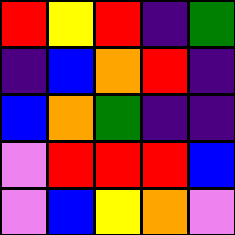[["red", "yellow", "red", "indigo", "green"], ["indigo", "blue", "orange", "red", "indigo"], ["blue", "orange", "green", "indigo", "indigo"], ["violet", "red", "red", "red", "blue"], ["violet", "blue", "yellow", "orange", "violet"]]